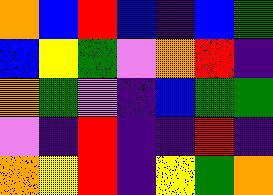[["orange", "blue", "red", "blue", "indigo", "blue", "green"], ["blue", "yellow", "green", "violet", "orange", "red", "indigo"], ["orange", "green", "violet", "indigo", "blue", "green", "green"], ["violet", "indigo", "red", "indigo", "indigo", "red", "indigo"], ["orange", "yellow", "red", "indigo", "yellow", "green", "orange"]]